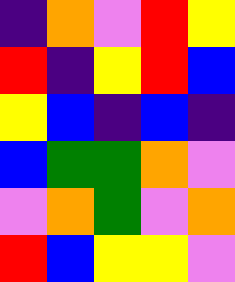[["indigo", "orange", "violet", "red", "yellow"], ["red", "indigo", "yellow", "red", "blue"], ["yellow", "blue", "indigo", "blue", "indigo"], ["blue", "green", "green", "orange", "violet"], ["violet", "orange", "green", "violet", "orange"], ["red", "blue", "yellow", "yellow", "violet"]]